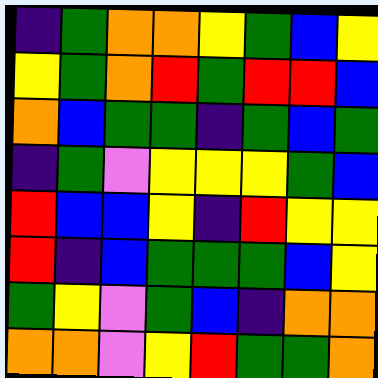[["indigo", "green", "orange", "orange", "yellow", "green", "blue", "yellow"], ["yellow", "green", "orange", "red", "green", "red", "red", "blue"], ["orange", "blue", "green", "green", "indigo", "green", "blue", "green"], ["indigo", "green", "violet", "yellow", "yellow", "yellow", "green", "blue"], ["red", "blue", "blue", "yellow", "indigo", "red", "yellow", "yellow"], ["red", "indigo", "blue", "green", "green", "green", "blue", "yellow"], ["green", "yellow", "violet", "green", "blue", "indigo", "orange", "orange"], ["orange", "orange", "violet", "yellow", "red", "green", "green", "orange"]]